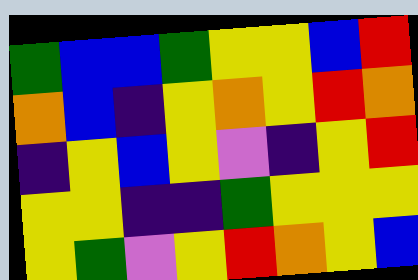[["green", "blue", "blue", "green", "yellow", "yellow", "blue", "red"], ["orange", "blue", "indigo", "yellow", "orange", "yellow", "red", "orange"], ["indigo", "yellow", "blue", "yellow", "violet", "indigo", "yellow", "red"], ["yellow", "yellow", "indigo", "indigo", "green", "yellow", "yellow", "yellow"], ["yellow", "green", "violet", "yellow", "red", "orange", "yellow", "blue"]]